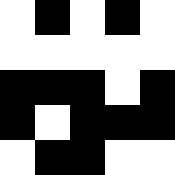[["white", "black", "white", "black", "white"], ["white", "white", "white", "white", "white"], ["black", "black", "black", "white", "black"], ["black", "white", "black", "black", "black"], ["white", "black", "black", "white", "white"]]